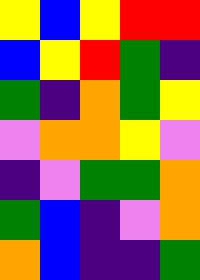[["yellow", "blue", "yellow", "red", "red"], ["blue", "yellow", "red", "green", "indigo"], ["green", "indigo", "orange", "green", "yellow"], ["violet", "orange", "orange", "yellow", "violet"], ["indigo", "violet", "green", "green", "orange"], ["green", "blue", "indigo", "violet", "orange"], ["orange", "blue", "indigo", "indigo", "green"]]